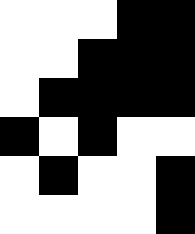[["white", "white", "white", "black", "black"], ["white", "white", "black", "black", "black"], ["white", "black", "black", "black", "black"], ["black", "white", "black", "white", "white"], ["white", "black", "white", "white", "black"], ["white", "white", "white", "white", "black"]]